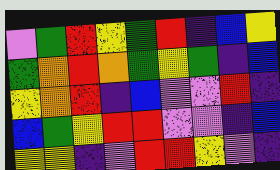[["violet", "green", "red", "yellow", "green", "red", "indigo", "blue", "yellow"], ["green", "orange", "red", "orange", "green", "yellow", "green", "indigo", "blue"], ["yellow", "orange", "red", "indigo", "blue", "violet", "violet", "red", "indigo"], ["blue", "green", "yellow", "red", "red", "violet", "violet", "indigo", "blue"], ["yellow", "yellow", "indigo", "violet", "red", "red", "yellow", "violet", "indigo"]]